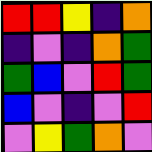[["red", "red", "yellow", "indigo", "orange"], ["indigo", "violet", "indigo", "orange", "green"], ["green", "blue", "violet", "red", "green"], ["blue", "violet", "indigo", "violet", "red"], ["violet", "yellow", "green", "orange", "violet"]]